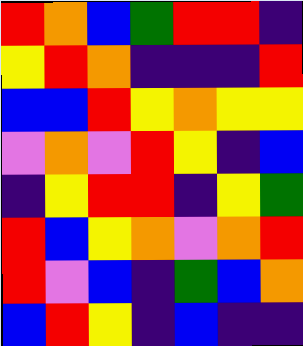[["red", "orange", "blue", "green", "red", "red", "indigo"], ["yellow", "red", "orange", "indigo", "indigo", "indigo", "red"], ["blue", "blue", "red", "yellow", "orange", "yellow", "yellow"], ["violet", "orange", "violet", "red", "yellow", "indigo", "blue"], ["indigo", "yellow", "red", "red", "indigo", "yellow", "green"], ["red", "blue", "yellow", "orange", "violet", "orange", "red"], ["red", "violet", "blue", "indigo", "green", "blue", "orange"], ["blue", "red", "yellow", "indigo", "blue", "indigo", "indigo"]]